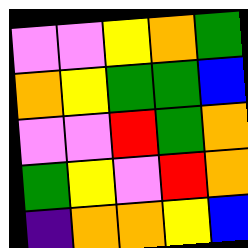[["violet", "violet", "yellow", "orange", "green"], ["orange", "yellow", "green", "green", "blue"], ["violet", "violet", "red", "green", "orange"], ["green", "yellow", "violet", "red", "orange"], ["indigo", "orange", "orange", "yellow", "blue"]]